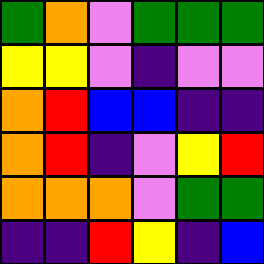[["green", "orange", "violet", "green", "green", "green"], ["yellow", "yellow", "violet", "indigo", "violet", "violet"], ["orange", "red", "blue", "blue", "indigo", "indigo"], ["orange", "red", "indigo", "violet", "yellow", "red"], ["orange", "orange", "orange", "violet", "green", "green"], ["indigo", "indigo", "red", "yellow", "indigo", "blue"]]